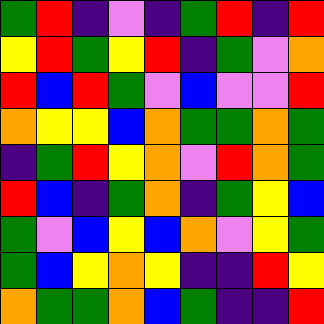[["green", "red", "indigo", "violet", "indigo", "green", "red", "indigo", "red"], ["yellow", "red", "green", "yellow", "red", "indigo", "green", "violet", "orange"], ["red", "blue", "red", "green", "violet", "blue", "violet", "violet", "red"], ["orange", "yellow", "yellow", "blue", "orange", "green", "green", "orange", "green"], ["indigo", "green", "red", "yellow", "orange", "violet", "red", "orange", "green"], ["red", "blue", "indigo", "green", "orange", "indigo", "green", "yellow", "blue"], ["green", "violet", "blue", "yellow", "blue", "orange", "violet", "yellow", "green"], ["green", "blue", "yellow", "orange", "yellow", "indigo", "indigo", "red", "yellow"], ["orange", "green", "green", "orange", "blue", "green", "indigo", "indigo", "red"]]